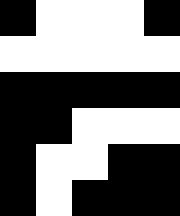[["black", "white", "white", "white", "black"], ["white", "white", "white", "white", "white"], ["black", "black", "black", "black", "black"], ["black", "black", "white", "white", "white"], ["black", "white", "white", "black", "black"], ["black", "white", "black", "black", "black"]]